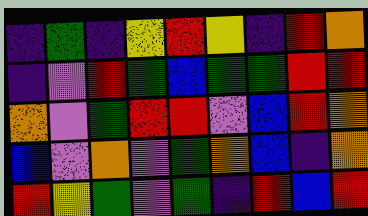[["indigo", "green", "indigo", "yellow", "red", "yellow", "indigo", "red", "orange"], ["indigo", "violet", "red", "green", "blue", "green", "green", "red", "red"], ["orange", "violet", "green", "red", "red", "violet", "blue", "red", "orange"], ["blue", "violet", "orange", "violet", "green", "orange", "blue", "indigo", "orange"], ["red", "yellow", "green", "violet", "green", "indigo", "red", "blue", "red"]]